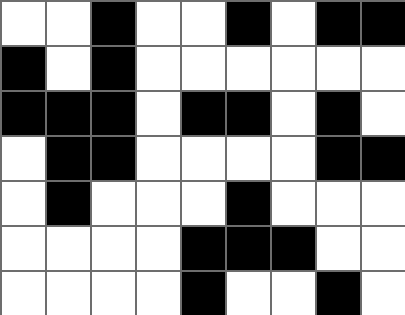[["white", "white", "black", "white", "white", "black", "white", "black", "black"], ["black", "white", "black", "white", "white", "white", "white", "white", "white"], ["black", "black", "black", "white", "black", "black", "white", "black", "white"], ["white", "black", "black", "white", "white", "white", "white", "black", "black"], ["white", "black", "white", "white", "white", "black", "white", "white", "white"], ["white", "white", "white", "white", "black", "black", "black", "white", "white"], ["white", "white", "white", "white", "black", "white", "white", "black", "white"]]